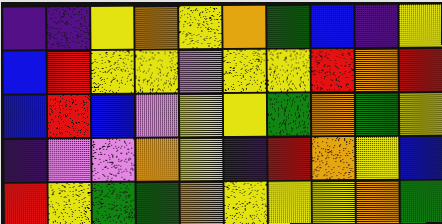[["indigo", "indigo", "yellow", "orange", "yellow", "orange", "green", "blue", "indigo", "yellow"], ["blue", "red", "yellow", "yellow", "violet", "yellow", "yellow", "red", "orange", "red"], ["blue", "red", "blue", "violet", "yellow", "yellow", "green", "orange", "green", "yellow"], ["indigo", "violet", "violet", "orange", "yellow", "indigo", "red", "orange", "yellow", "blue"], ["red", "yellow", "green", "green", "orange", "yellow", "yellow", "yellow", "orange", "green"]]